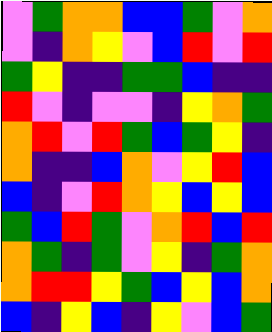[["violet", "green", "orange", "orange", "blue", "blue", "green", "violet", "orange"], ["violet", "indigo", "orange", "yellow", "violet", "blue", "red", "violet", "red"], ["green", "yellow", "indigo", "indigo", "green", "green", "blue", "indigo", "indigo"], ["red", "violet", "indigo", "violet", "violet", "indigo", "yellow", "orange", "green"], ["orange", "red", "violet", "red", "green", "blue", "green", "yellow", "indigo"], ["orange", "indigo", "indigo", "blue", "orange", "violet", "yellow", "red", "blue"], ["blue", "indigo", "violet", "red", "orange", "yellow", "blue", "yellow", "blue"], ["green", "blue", "red", "green", "violet", "orange", "red", "blue", "red"], ["orange", "green", "indigo", "green", "violet", "yellow", "indigo", "green", "orange"], ["orange", "red", "red", "yellow", "green", "blue", "yellow", "blue", "orange"], ["blue", "indigo", "yellow", "blue", "indigo", "yellow", "violet", "blue", "green"]]